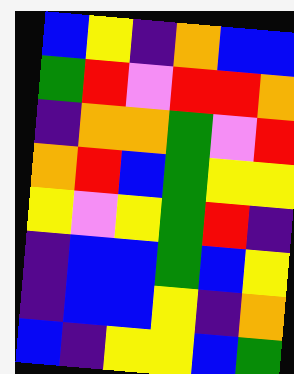[["blue", "yellow", "indigo", "orange", "blue", "blue"], ["green", "red", "violet", "red", "red", "orange"], ["indigo", "orange", "orange", "green", "violet", "red"], ["orange", "red", "blue", "green", "yellow", "yellow"], ["yellow", "violet", "yellow", "green", "red", "indigo"], ["indigo", "blue", "blue", "green", "blue", "yellow"], ["indigo", "blue", "blue", "yellow", "indigo", "orange"], ["blue", "indigo", "yellow", "yellow", "blue", "green"]]